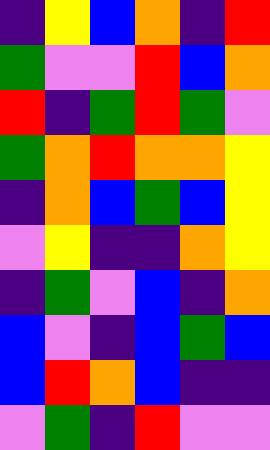[["indigo", "yellow", "blue", "orange", "indigo", "red"], ["green", "violet", "violet", "red", "blue", "orange"], ["red", "indigo", "green", "red", "green", "violet"], ["green", "orange", "red", "orange", "orange", "yellow"], ["indigo", "orange", "blue", "green", "blue", "yellow"], ["violet", "yellow", "indigo", "indigo", "orange", "yellow"], ["indigo", "green", "violet", "blue", "indigo", "orange"], ["blue", "violet", "indigo", "blue", "green", "blue"], ["blue", "red", "orange", "blue", "indigo", "indigo"], ["violet", "green", "indigo", "red", "violet", "violet"]]